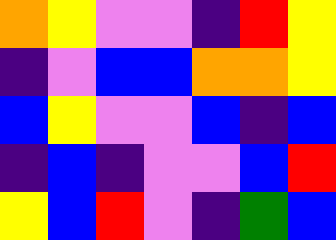[["orange", "yellow", "violet", "violet", "indigo", "red", "yellow"], ["indigo", "violet", "blue", "blue", "orange", "orange", "yellow"], ["blue", "yellow", "violet", "violet", "blue", "indigo", "blue"], ["indigo", "blue", "indigo", "violet", "violet", "blue", "red"], ["yellow", "blue", "red", "violet", "indigo", "green", "blue"]]